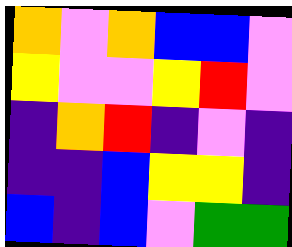[["orange", "violet", "orange", "blue", "blue", "violet"], ["yellow", "violet", "violet", "yellow", "red", "violet"], ["indigo", "orange", "red", "indigo", "violet", "indigo"], ["indigo", "indigo", "blue", "yellow", "yellow", "indigo"], ["blue", "indigo", "blue", "violet", "green", "green"]]